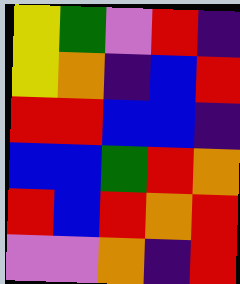[["yellow", "green", "violet", "red", "indigo"], ["yellow", "orange", "indigo", "blue", "red"], ["red", "red", "blue", "blue", "indigo"], ["blue", "blue", "green", "red", "orange"], ["red", "blue", "red", "orange", "red"], ["violet", "violet", "orange", "indigo", "red"]]